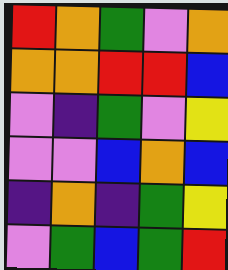[["red", "orange", "green", "violet", "orange"], ["orange", "orange", "red", "red", "blue"], ["violet", "indigo", "green", "violet", "yellow"], ["violet", "violet", "blue", "orange", "blue"], ["indigo", "orange", "indigo", "green", "yellow"], ["violet", "green", "blue", "green", "red"]]